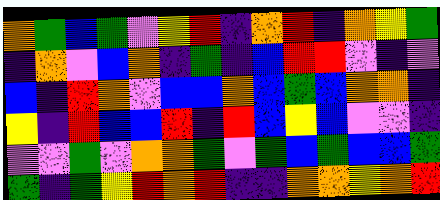[["orange", "green", "blue", "green", "violet", "yellow", "red", "indigo", "orange", "red", "indigo", "orange", "yellow", "green"], ["indigo", "orange", "violet", "blue", "orange", "indigo", "green", "indigo", "blue", "red", "red", "violet", "indigo", "violet"], ["blue", "indigo", "red", "orange", "violet", "blue", "blue", "orange", "blue", "green", "blue", "orange", "orange", "indigo"], ["yellow", "indigo", "red", "blue", "blue", "red", "indigo", "red", "blue", "yellow", "blue", "violet", "violet", "indigo"], ["violet", "violet", "green", "violet", "orange", "orange", "green", "violet", "green", "blue", "green", "blue", "blue", "green"], ["green", "indigo", "green", "yellow", "red", "orange", "red", "indigo", "indigo", "orange", "orange", "yellow", "orange", "red"]]